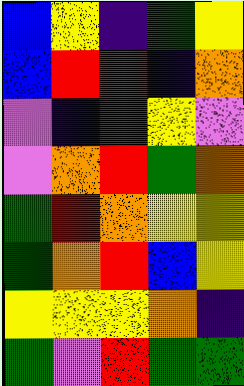[["blue", "yellow", "indigo", "green", "yellow"], ["blue", "red", "red", "indigo", "orange"], ["violet", "indigo", "green", "yellow", "violet"], ["violet", "orange", "red", "green", "orange"], ["green", "red", "orange", "yellow", "yellow"], ["green", "orange", "red", "blue", "yellow"], ["yellow", "yellow", "yellow", "orange", "indigo"], ["green", "violet", "red", "green", "green"]]